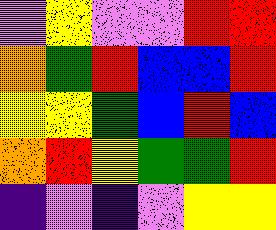[["violet", "yellow", "violet", "violet", "red", "red"], ["orange", "green", "red", "blue", "blue", "red"], ["yellow", "yellow", "green", "blue", "red", "blue"], ["orange", "red", "yellow", "green", "green", "red"], ["indigo", "violet", "indigo", "violet", "yellow", "yellow"]]